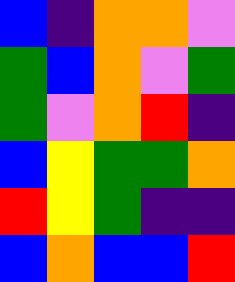[["blue", "indigo", "orange", "orange", "violet"], ["green", "blue", "orange", "violet", "green"], ["green", "violet", "orange", "red", "indigo"], ["blue", "yellow", "green", "green", "orange"], ["red", "yellow", "green", "indigo", "indigo"], ["blue", "orange", "blue", "blue", "red"]]